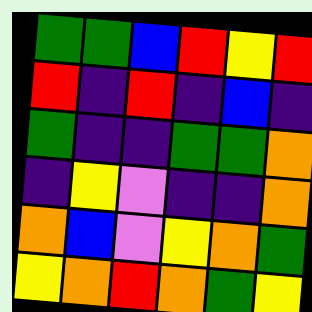[["green", "green", "blue", "red", "yellow", "red"], ["red", "indigo", "red", "indigo", "blue", "indigo"], ["green", "indigo", "indigo", "green", "green", "orange"], ["indigo", "yellow", "violet", "indigo", "indigo", "orange"], ["orange", "blue", "violet", "yellow", "orange", "green"], ["yellow", "orange", "red", "orange", "green", "yellow"]]